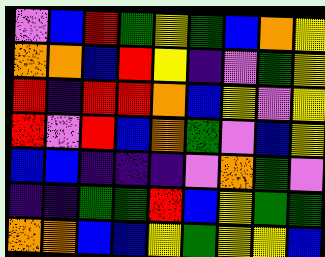[["violet", "blue", "red", "green", "yellow", "green", "blue", "orange", "yellow"], ["orange", "orange", "blue", "red", "yellow", "indigo", "violet", "green", "yellow"], ["red", "indigo", "red", "red", "orange", "blue", "yellow", "violet", "yellow"], ["red", "violet", "red", "blue", "orange", "green", "violet", "blue", "yellow"], ["blue", "blue", "indigo", "indigo", "indigo", "violet", "orange", "green", "violet"], ["indigo", "indigo", "green", "green", "red", "blue", "yellow", "green", "green"], ["orange", "orange", "blue", "blue", "yellow", "green", "yellow", "yellow", "blue"]]